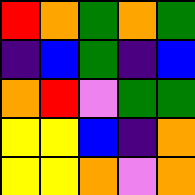[["red", "orange", "green", "orange", "green"], ["indigo", "blue", "green", "indigo", "blue"], ["orange", "red", "violet", "green", "green"], ["yellow", "yellow", "blue", "indigo", "orange"], ["yellow", "yellow", "orange", "violet", "orange"]]